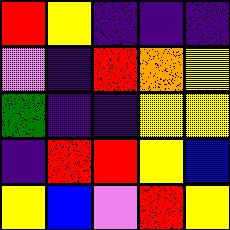[["red", "yellow", "indigo", "indigo", "indigo"], ["violet", "indigo", "red", "orange", "yellow"], ["green", "indigo", "indigo", "yellow", "yellow"], ["indigo", "red", "red", "yellow", "blue"], ["yellow", "blue", "violet", "red", "yellow"]]